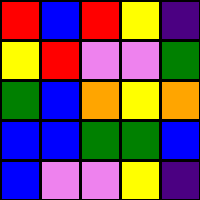[["red", "blue", "red", "yellow", "indigo"], ["yellow", "red", "violet", "violet", "green"], ["green", "blue", "orange", "yellow", "orange"], ["blue", "blue", "green", "green", "blue"], ["blue", "violet", "violet", "yellow", "indigo"]]